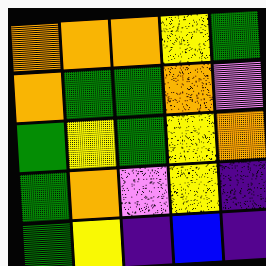[["orange", "orange", "orange", "yellow", "green"], ["orange", "green", "green", "orange", "violet"], ["green", "yellow", "green", "yellow", "orange"], ["green", "orange", "violet", "yellow", "indigo"], ["green", "yellow", "indigo", "blue", "indigo"]]